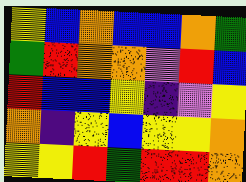[["yellow", "blue", "orange", "blue", "blue", "orange", "green"], ["green", "red", "orange", "orange", "violet", "red", "blue"], ["red", "blue", "blue", "yellow", "indigo", "violet", "yellow"], ["orange", "indigo", "yellow", "blue", "yellow", "yellow", "orange"], ["yellow", "yellow", "red", "green", "red", "red", "orange"]]